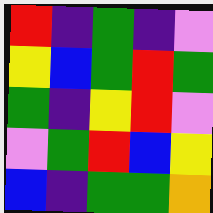[["red", "indigo", "green", "indigo", "violet"], ["yellow", "blue", "green", "red", "green"], ["green", "indigo", "yellow", "red", "violet"], ["violet", "green", "red", "blue", "yellow"], ["blue", "indigo", "green", "green", "orange"]]